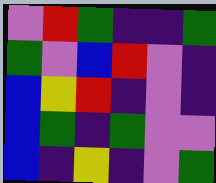[["violet", "red", "green", "indigo", "indigo", "green"], ["green", "violet", "blue", "red", "violet", "indigo"], ["blue", "yellow", "red", "indigo", "violet", "indigo"], ["blue", "green", "indigo", "green", "violet", "violet"], ["blue", "indigo", "yellow", "indigo", "violet", "green"]]